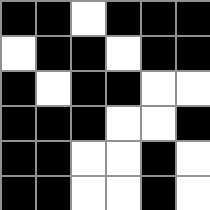[["black", "black", "white", "black", "black", "black"], ["white", "black", "black", "white", "black", "black"], ["black", "white", "black", "black", "white", "white"], ["black", "black", "black", "white", "white", "black"], ["black", "black", "white", "white", "black", "white"], ["black", "black", "white", "white", "black", "white"]]